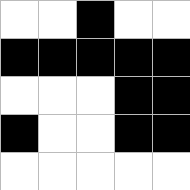[["white", "white", "black", "white", "white"], ["black", "black", "black", "black", "black"], ["white", "white", "white", "black", "black"], ["black", "white", "white", "black", "black"], ["white", "white", "white", "white", "white"]]